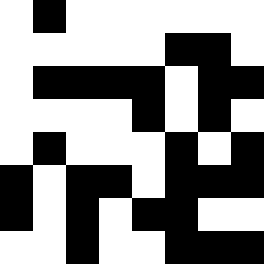[["white", "black", "white", "white", "white", "white", "white", "white"], ["white", "white", "white", "white", "white", "black", "black", "white"], ["white", "black", "black", "black", "black", "white", "black", "black"], ["white", "white", "white", "white", "black", "white", "black", "white"], ["white", "black", "white", "white", "white", "black", "white", "black"], ["black", "white", "black", "black", "white", "black", "black", "black"], ["black", "white", "black", "white", "black", "black", "white", "white"], ["white", "white", "black", "white", "white", "black", "black", "black"]]